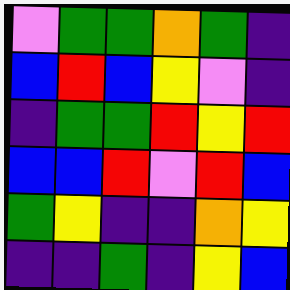[["violet", "green", "green", "orange", "green", "indigo"], ["blue", "red", "blue", "yellow", "violet", "indigo"], ["indigo", "green", "green", "red", "yellow", "red"], ["blue", "blue", "red", "violet", "red", "blue"], ["green", "yellow", "indigo", "indigo", "orange", "yellow"], ["indigo", "indigo", "green", "indigo", "yellow", "blue"]]